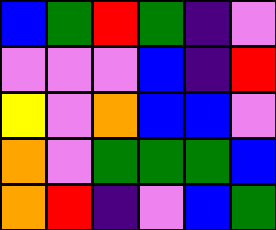[["blue", "green", "red", "green", "indigo", "violet"], ["violet", "violet", "violet", "blue", "indigo", "red"], ["yellow", "violet", "orange", "blue", "blue", "violet"], ["orange", "violet", "green", "green", "green", "blue"], ["orange", "red", "indigo", "violet", "blue", "green"]]